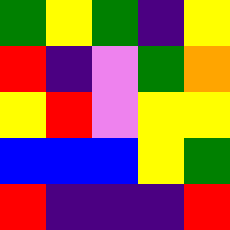[["green", "yellow", "green", "indigo", "yellow"], ["red", "indigo", "violet", "green", "orange"], ["yellow", "red", "violet", "yellow", "yellow"], ["blue", "blue", "blue", "yellow", "green"], ["red", "indigo", "indigo", "indigo", "red"]]